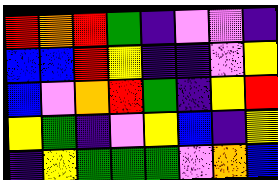[["red", "orange", "red", "green", "indigo", "violet", "violet", "indigo"], ["blue", "blue", "red", "yellow", "indigo", "indigo", "violet", "yellow"], ["blue", "violet", "orange", "red", "green", "indigo", "yellow", "red"], ["yellow", "green", "indigo", "violet", "yellow", "blue", "indigo", "yellow"], ["indigo", "yellow", "green", "green", "green", "violet", "orange", "blue"]]